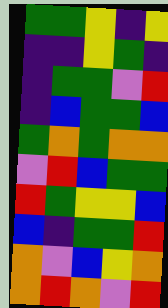[["green", "green", "yellow", "indigo", "yellow"], ["indigo", "indigo", "yellow", "green", "indigo"], ["indigo", "green", "green", "violet", "red"], ["indigo", "blue", "green", "green", "blue"], ["green", "orange", "green", "orange", "orange"], ["violet", "red", "blue", "green", "green"], ["red", "green", "yellow", "yellow", "blue"], ["blue", "indigo", "green", "green", "red"], ["orange", "violet", "blue", "yellow", "orange"], ["orange", "red", "orange", "violet", "red"]]